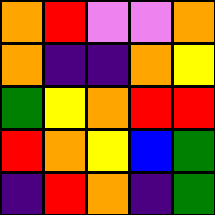[["orange", "red", "violet", "violet", "orange"], ["orange", "indigo", "indigo", "orange", "yellow"], ["green", "yellow", "orange", "red", "red"], ["red", "orange", "yellow", "blue", "green"], ["indigo", "red", "orange", "indigo", "green"]]